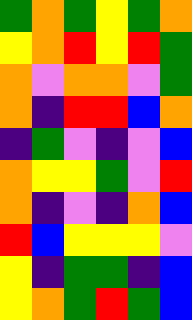[["green", "orange", "green", "yellow", "green", "orange"], ["yellow", "orange", "red", "yellow", "red", "green"], ["orange", "violet", "orange", "orange", "violet", "green"], ["orange", "indigo", "red", "red", "blue", "orange"], ["indigo", "green", "violet", "indigo", "violet", "blue"], ["orange", "yellow", "yellow", "green", "violet", "red"], ["orange", "indigo", "violet", "indigo", "orange", "blue"], ["red", "blue", "yellow", "yellow", "yellow", "violet"], ["yellow", "indigo", "green", "green", "indigo", "blue"], ["yellow", "orange", "green", "red", "green", "blue"]]